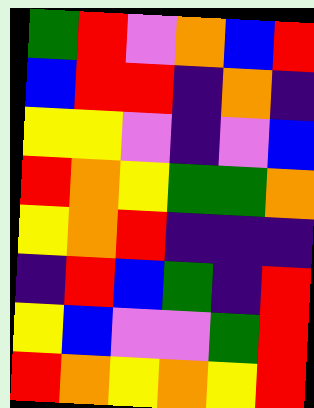[["green", "red", "violet", "orange", "blue", "red"], ["blue", "red", "red", "indigo", "orange", "indigo"], ["yellow", "yellow", "violet", "indigo", "violet", "blue"], ["red", "orange", "yellow", "green", "green", "orange"], ["yellow", "orange", "red", "indigo", "indigo", "indigo"], ["indigo", "red", "blue", "green", "indigo", "red"], ["yellow", "blue", "violet", "violet", "green", "red"], ["red", "orange", "yellow", "orange", "yellow", "red"]]